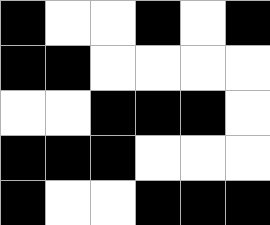[["black", "white", "white", "black", "white", "black"], ["black", "black", "white", "white", "white", "white"], ["white", "white", "black", "black", "black", "white"], ["black", "black", "black", "white", "white", "white"], ["black", "white", "white", "black", "black", "black"]]